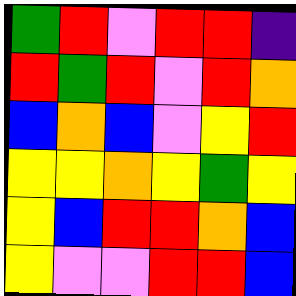[["green", "red", "violet", "red", "red", "indigo"], ["red", "green", "red", "violet", "red", "orange"], ["blue", "orange", "blue", "violet", "yellow", "red"], ["yellow", "yellow", "orange", "yellow", "green", "yellow"], ["yellow", "blue", "red", "red", "orange", "blue"], ["yellow", "violet", "violet", "red", "red", "blue"]]